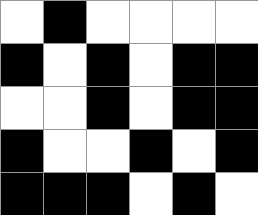[["white", "black", "white", "white", "white", "white"], ["black", "white", "black", "white", "black", "black"], ["white", "white", "black", "white", "black", "black"], ["black", "white", "white", "black", "white", "black"], ["black", "black", "black", "white", "black", "white"]]